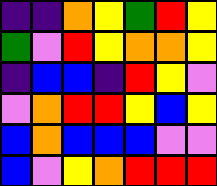[["indigo", "indigo", "orange", "yellow", "green", "red", "yellow"], ["green", "violet", "red", "yellow", "orange", "orange", "yellow"], ["indigo", "blue", "blue", "indigo", "red", "yellow", "violet"], ["violet", "orange", "red", "red", "yellow", "blue", "yellow"], ["blue", "orange", "blue", "blue", "blue", "violet", "violet"], ["blue", "violet", "yellow", "orange", "red", "red", "red"]]